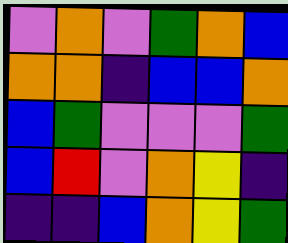[["violet", "orange", "violet", "green", "orange", "blue"], ["orange", "orange", "indigo", "blue", "blue", "orange"], ["blue", "green", "violet", "violet", "violet", "green"], ["blue", "red", "violet", "orange", "yellow", "indigo"], ["indigo", "indigo", "blue", "orange", "yellow", "green"]]